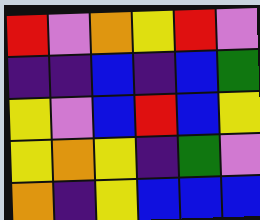[["red", "violet", "orange", "yellow", "red", "violet"], ["indigo", "indigo", "blue", "indigo", "blue", "green"], ["yellow", "violet", "blue", "red", "blue", "yellow"], ["yellow", "orange", "yellow", "indigo", "green", "violet"], ["orange", "indigo", "yellow", "blue", "blue", "blue"]]